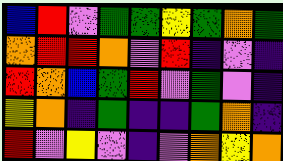[["blue", "red", "violet", "green", "green", "yellow", "green", "orange", "green"], ["orange", "red", "red", "orange", "violet", "red", "indigo", "violet", "indigo"], ["red", "orange", "blue", "green", "red", "violet", "green", "violet", "indigo"], ["yellow", "orange", "indigo", "green", "indigo", "indigo", "green", "orange", "indigo"], ["red", "violet", "yellow", "violet", "indigo", "violet", "orange", "yellow", "orange"]]